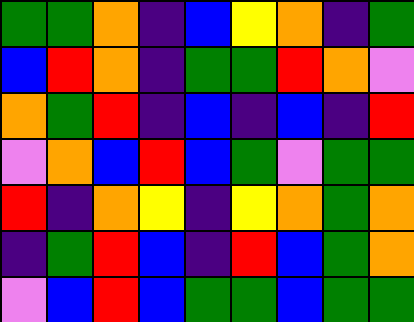[["green", "green", "orange", "indigo", "blue", "yellow", "orange", "indigo", "green"], ["blue", "red", "orange", "indigo", "green", "green", "red", "orange", "violet"], ["orange", "green", "red", "indigo", "blue", "indigo", "blue", "indigo", "red"], ["violet", "orange", "blue", "red", "blue", "green", "violet", "green", "green"], ["red", "indigo", "orange", "yellow", "indigo", "yellow", "orange", "green", "orange"], ["indigo", "green", "red", "blue", "indigo", "red", "blue", "green", "orange"], ["violet", "blue", "red", "blue", "green", "green", "blue", "green", "green"]]